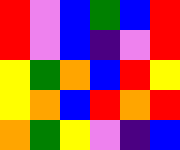[["red", "violet", "blue", "green", "blue", "red"], ["red", "violet", "blue", "indigo", "violet", "red"], ["yellow", "green", "orange", "blue", "red", "yellow"], ["yellow", "orange", "blue", "red", "orange", "red"], ["orange", "green", "yellow", "violet", "indigo", "blue"]]